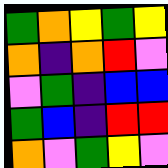[["green", "orange", "yellow", "green", "yellow"], ["orange", "indigo", "orange", "red", "violet"], ["violet", "green", "indigo", "blue", "blue"], ["green", "blue", "indigo", "red", "red"], ["orange", "violet", "green", "yellow", "violet"]]